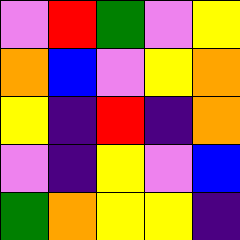[["violet", "red", "green", "violet", "yellow"], ["orange", "blue", "violet", "yellow", "orange"], ["yellow", "indigo", "red", "indigo", "orange"], ["violet", "indigo", "yellow", "violet", "blue"], ["green", "orange", "yellow", "yellow", "indigo"]]